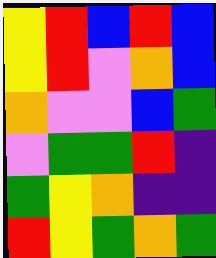[["yellow", "red", "blue", "red", "blue"], ["yellow", "red", "violet", "orange", "blue"], ["orange", "violet", "violet", "blue", "green"], ["violet", "green", "green", "red", "indigo"], ["green", "yellow", "orange", "indigo", "indigo"], ["red", "yellow", "green", "orange", "green"]]